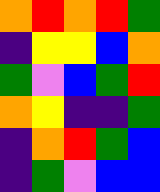[["orange", "red", "orange", "red", "green"], ["indigo", "yellow", "yellow", "blue", "orange"], ["green", "violet", "blue", "green", "red"], ["orange", "yellow", "indigo", "indigo", "green"], ["indigo", "orange", "red", "green", "blue"], ["indigo", "green", "violet", "blue", "blue"]]